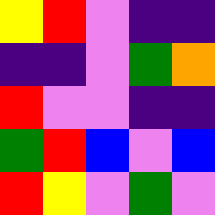[["yellow", "red", "violet", "indigo", "indigo"], ["indigo", "indigo", "violet", "green", "orange"], ["red", "violet", "violet", "indigo", "indigo"], ["green", "red", "blue", "violet", "blue"], ["red", "yellow", "violet", "green", "violet"]]